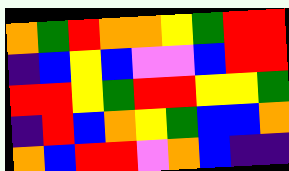[["orange", "green", "red", "orange", "orange", "yellow", "green", "red", "red"], ["indigo", "blue", "yellow", "blue", "violet", "violet", "blue", "red", "red"], ["red", "red", "yellow", "green", "red", "red", "yellow", "yellow", "green"], ["indigo", "red", "blue", "orange", "yellow", "green", "blue", "blue", "orange"], ["orange", "blue", "red", "red", "violet", "orange", "blue", "indigo", "indigo"]]